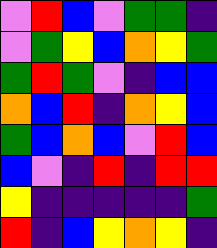[["violet", "red", "blue", "violet", "green", "green", "indigo"], ["violet", "green", "yellow", "blue", "orange", "yellow", "green"], ["green", "red", "green", "violet", "indigo", "blue", "blue"], ["orange", "blue", "red", "indigo", "orange", "yellow", "blue"], ["green", "blue", "orange", "blue", "violet", "red", "blue"], ["blue", "violet", "indigo", "red", "indigo", "red", "red"], ["yellow", "indigo", "indigo", "indigo", "indigo", "indigo", "green"], ["red", "indigo", "blue", "yellow", "orange", "yellow", "indigo"]]